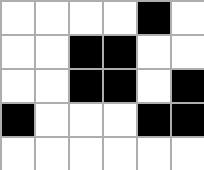[["white", "white", "white", "white", "black", "white"], ["white", "white", "black", "black", "white", "white"], ["white", "white", "black", "black", "white", "black"], ["black", "white", "white", "white", "black", "black"], ["white", "white", "white", "white", "white", "white"]]